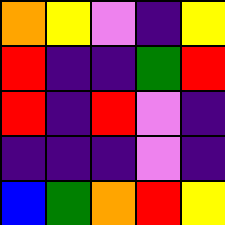[["orange", "yellow", "violet", "indigo", "yellow"], ["red", "indigo", "indigo", "green", "red"], ["red", "indigo", "red", "violet", "indigo"], ["indigo", "indigo", "indigo", "violet", "indigo"], ["blue", "green", "orange", "red", "yellow"]]